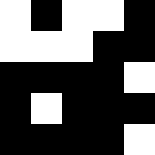[["white", "black", "white", "white", "black"], ["white", "white", "white", "black", "black"], ["black", "black", "black", "black", "white"], ["black", "white", "black", "black", "black"], ["black", "black", "black", "black", "white"]]